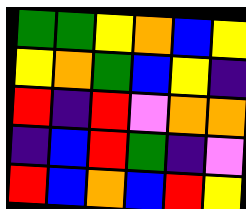[["green", "green", "yellow", "orange", "blue", "yellow"], ["yellow", "orange", "green", "blue", "yellow", "indigo"], ["red", "indigo", "red", "violet", "orange", "orange"], ["indigo", "blue", "red", "green", "indigo", "violet"], ["red", "blue", "orange", "blue", "red", "yellow"]]